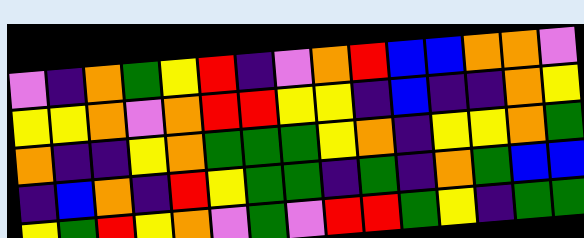[["violet", "indigo", "orange", "green", "yellow", "red", "indigo", "violet", "orange", "red", "blue", "blue", "orange", "orange", "violet"], ["yellow", "yellow", "orange", "violet", "orange", "red", "red", "yellow", "yellow", "indigo", "blue", "indigo", "indigo", "orange", "yellow"], ["orange", "indigo", "indigo", "yellow", "orange", "green", "green", "green", "yellow", "orange", "indigo", "yellow", "yellow", "orange", "green"], ["indigo", "blue", "orange", "indigo", "red", "yellow", "green", "green", "indigo", "green", "indigo", "orange", "green", "blue", "blue"], ["yellow", "green", "red", "yellow", "orange", "violet", "green", "violet", "red", "red", "green", "yellow", "indigo", "green", "green"]]